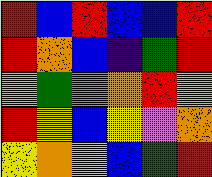[["red", "blue", "red", "blue", "blue", "red"], ["red", "orange", "blue", "indigo", "green", "red"], ["yellow", "green", "orange", "orange", "red", "yellow"], ["red", "yellow", "blue", "yellow", "violet", "orange"], ["yellow", "orange", "yellow", "blue", "green", "red"]]